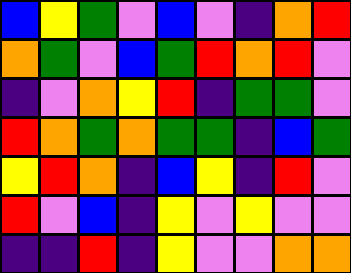[["blue", "yellow", "green", "violet", "blue", "violet", "indigo", "orange", "red"], ["orange", "green", "violet", "blue", "green", "red", "orange", "red", "violet"], ["indigo", "violet", "orange", "yellow", "red", "indigo", "green", "green", "violet"], ["red", "orange", "green", "orange", "green", "green", "indigo", "blue", "green"], ["yellow", "red", "orange", "indigo", "blue", "yellow", "indigo", "red", "violet"], ["red", "violet", "blue", "indigo", "yellow", "violet", "yellow", "violet", "violet"], ["indigo", "indigo", "red", "indigo", "yellow", "violet", "violet", "orange", "orange"]]